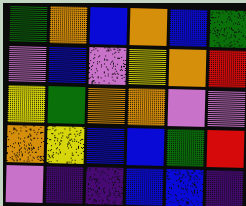[["green", "orange", "blue", "orange", "blue", "green"], ["violet", "blue", "violet", "yellow", "orange", "red"], ["yellow", "green", "orange", "orange", "violet", "violet"], ["orange", "yellow", "blue", "blue", "green", "red"], ["violet", "indigo", "indigo", "blue", "blue", "indigo"]]